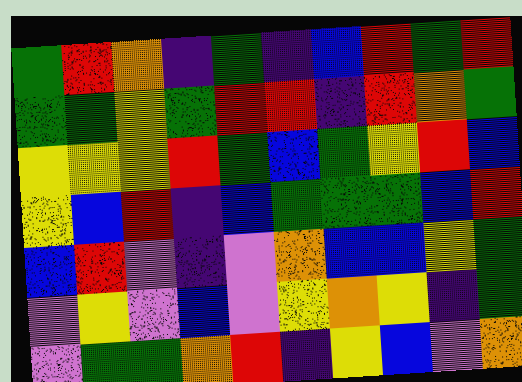[["green", "red", "orange", "indigo", "green", "indigo", "blue", "red", "green", "red"], ["green", "green", "yellow", "green", "red", "red", "indigo", "red", "orange", "green"], ["yellow", "yellow", "yellow", "red", "green", "blue", "green", "yellow", "red", "blue"], ["yellow", "blue", "red", "indigo", "blue", "green", "green", "green", "blue", "red"], ["blue", "red", "violet", "indigo", "violet", "orange", "blue", "blue", "yellow", "green"], ["violet", "yellow", "violet", "blue", "violet", "yellow", "orange", "yellow", "indigo", "green"], ["violet", "green", "green", "orange", "red", "indigo", "yellow", "blue", "violet", "orange"]]